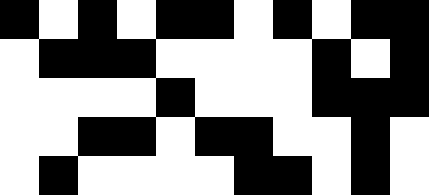[["black", "white", "black", "white", "black", "black", "white", "black", "white", "black", "black"], ["white", "black", "black", "black", "white", "white", "white", "white", "black", "white", "black"], ["white", "white", "white", "white", "black", "white", "white", "white", "black", "black", "black"], ["white", "white", "black", "black", "white", "black", "black", "white", "white", "black", "white"], ["white", "black", "white", "white", "white", "white", "black", "black", "white", "black", "white"]]